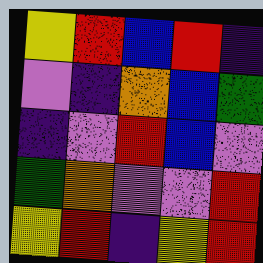[["yellow", "red", "blue", "red", "indigo"], ["violet", "indigo", "orange", "blue", "green"], ["indigo", "violet", "red", "blue", "violet"], ["green", "orange", "violet", "violet", "red"], ["yellow", "red", "indigo", "yellow", "red"]]